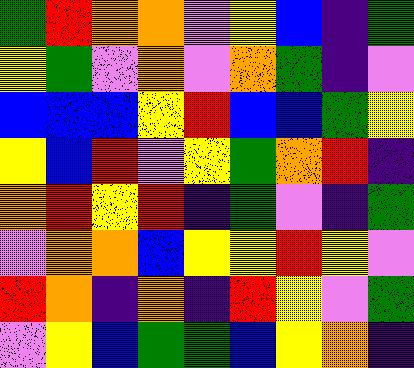[["green", "red", "orange", "orange", "violet", "yellow", "blue", "indigo", "green"], ["yellow", "green", "violet", "orange", "violet", "orange", "green", "indigo", "violet"], ["blue", "blue", "blue", "yellow", "red", "blue", "blue", "green", "yellow"], ["yellow", "blue", "red", "violet", "yellow", "green", "orange", "red", "indigo"], ["orange", "red", "yellow", "red", "indigo", "green", "violet", "indigo", "green"], ["violet", "orange", "orange", "blue", "yellow", "yellow", "red", "yellow", "violet"], ["red", "orange", "indigo", "orange", "indigo", "red", "yellow", "violet", "green"], ["violet", "yellow", "blue", "green", "green", "blue", "yellow", "orange", "indigo"]]